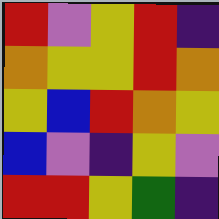[["red", "violet", "yellow", "red", "indigo"], ["orange", "yellow", "yellow", "red", "orange"], ["yellow", "blue", "red", "orange", "yellow"], ["blue", "violet", "indigo", "yellow", "violet"], ["red", "red", "yellow", "green", "indigo"]]